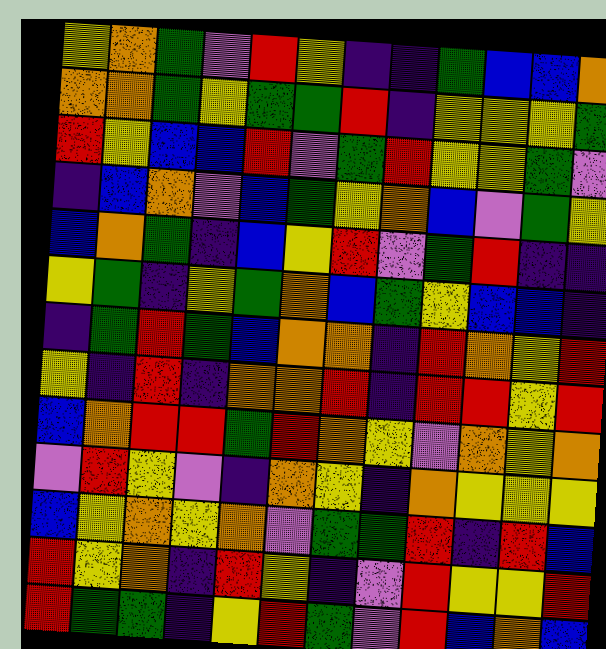[["yellow", "orange", "green", "violet", "red", "yellow", "indigo", "indigo", "green", "blue", "blue", "orange"], ["orange", "orange", "green", "yellow", "green", "green", "red", "indigo", "yellow", "yellow", "yellow", "green"], ["red", "yellow", "blue", "blue", "red", "violet", "green", "red", "yellow", "yellow", "green", "violet"], ["indigo", "blue", "orange", "violet", "blue", "green", "yellow", "orange", "blue", "violet", "green", "yellow"], ["blue", "orange", "green", "indigo", "blue", "yellow", "red", "violet", "green", "red", "indigo", "indigo"], ["yellow", "green", "indigo", "yellow", "green", "orange", "blue", "green", "yellow", "blue", "blue", "indigo"], ["indigo", "green", "red", "green", "blue", "orange", "orange", "indigo", "red", "orange", "yellow", "red"], ["yellow", "indigo", "red", "indigo", "orange", "orange", "red", "indigo", "red", "red", "yellow", "red"], ["blue", "orange", "red", "red", "green", "red", "orange", "yellow", "violet", "orange", "yellow", "orange"], ["violet", "red", "yellow", "violet", "indigo", "orange", "yellow", "indigo", "orange", "yellow", "yellow", "yellow"], ["blue", "yellow", "orange", "yellow", "orange", "violet", "green", "green", "red", "indigo", "red", "blue"], ["red", "yellow", "orange", "indigo", "red", "yellow", "indigo", "violet", "red", "yellow", "yellow", "red"], ["red", "green", "green", "indigo", "yellow", "red", "green", "violet", "red", "blue", "orange", "blue"]]